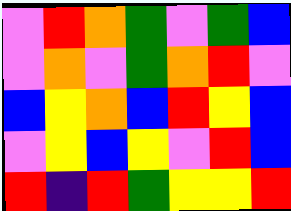[["violet", "red", "orange", "green", "violet", "green", "blue"], ["violet", "orange", "violet", "green", "orange", "red", "violet"], ["blue", "yellow", "orange", "blue", "red", "yellow", "blue"], ["violet", "yellow", "blue", "yellow", "violet", "red", "blue"], ["red", "indigo", "red", "green", "yellow", "yellow", "red"]]